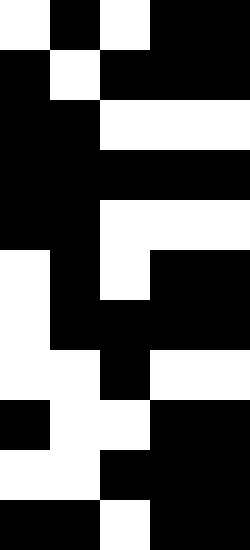[["white", "black", "white", "black", "black"], ["black", "white", "black", "black", "black"], ["black", "black", "white", "white", "white"], ["black", "black", "black", "black", "black"], ["black", "black", "white", "white", "white"], ["white", "black", "white", "black", "black"], ["white", "black", "black", "black", "black"], ["white", "white", "black", "white", "white"], ["black", "white", "white", "black", "black"], ["white", "white", "black", "black", "black"], ["black", "black", "white", "black", "black"]]